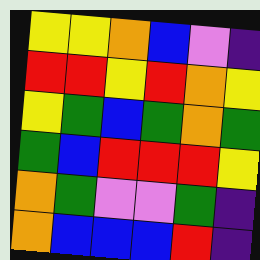[["yellow", "yellow", "orange", "blue", "violet", "indigo"], ["red", "red", "yellow", "red", "orange", "yellow"], ["yellow", "green", "blue", "green", "orange", "green"], ["green", "blue", "red", "red", "red", "yellow"], ["orange", "green", "violet", "violet", "green", "indigo"], ["orange", "blue", "blue", "blue", "red", "indigo"]]